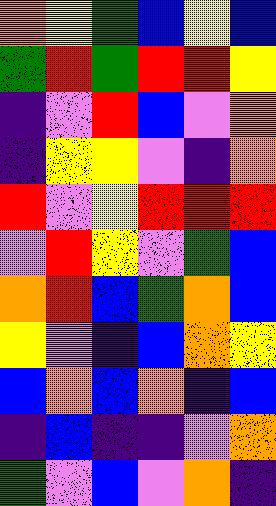[["orange", "yellow", "green", "blue", "yellow", "blue"], ["green", "red", "green", "red", "red", "yellow"], ["indigo", "violet", "red", "blue", "violet", "orange"], ["indigo", "yellow", "yellow", "violet", "indigo", "orange"], ["red", "violet", "yellow", "red", "red", "red"], ["violet", "red", "yellow", "violet", "green", "blue"], ["orange", "red", "blue", "green", "orange", "blue"], ["yellow", "violet", "indigo", "blue", "orange", "yellow"], ["blue", "orange", "blue", "orange", "indigo", "blue"], ["indigo", "blue", "indigo", "indigo", "violet", "orange"], ["green", "violet", "blue", "violet", "orange", "indigo"]]